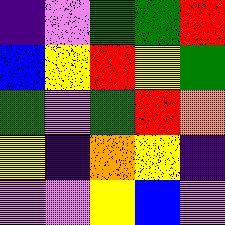[["indigo", "violet", "green", "green", "red"], ["blue", "yellow", "red", "yellow", "green"], ["green", "violet", "green", "red", "orange"], ["yellow", "indigo", "orange", "yellow", "indigo"], ["violet", "violet", "yellow", "blue", "violet"]]